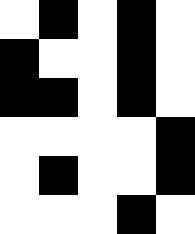[["white", "black", "white", "black", "white"], ["black", "white", "white", "black", "white"], ["black", "black", "white", "black", "white"], ["white", "white", "white", "white", "black"], ["white", "black", "white", "white", "black"], ["white", "white", "white", "black", "white"]]